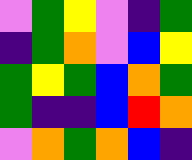[["violet", "green", "yellow", "violet", "indigo", "green"], ["indigo", "green", "orange", "violet", "blue", "yellow"], ["green", "yellow", "green", "blue", "orange", "green"], ["green", "indigo", "indigo", "blue", "red", "orange"], ["violet", "orange", "green", "orange", "blue", "indigo"]]